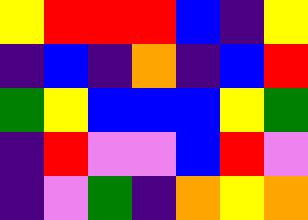[["yellow", "red", "red", "red", "blue", "indigo", "yellow"], ["indigo", "blue", "indigo", "orange", "indigo", "blue", "red"], ["green", "yellow", "blue", "blue", "blue", "yellow", "green"], ["indigo", "red", "violet", "violet", "blue", "red", "violet"], ["indigo", "violet", "green", "indigo", "orange", "yellow", "orange"]]